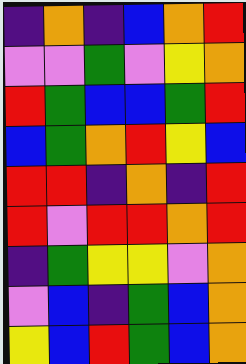[["indigo", "orange", "indigo", "blue", "orange", "red"], ["violet", "violet", "green", "violet", "yellow", "orange"], ["red", "green", "blue", "blue", "green", "red"], ["blue", "green", "orange", "red", "yellow", "blue"], ["red", "red", "indigo", "orange", "indigo", "red"], ["red", "violet", "red", "red", "orange", "red"], ["indigo", "green", "yellow", "yellow", "violet", "orange"], ["violet", "blue", "indigo", "green", "blue", "orange"], ["yellow", "blue", "red", "green", "blue", "orange"]]